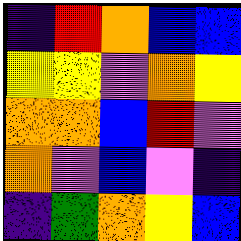[["indigo", "red", "orange", "blue", "blue"], ["yellow", "yellow", "violet", "orange", "yellow"], ["orange", "orange", "blue", "red", "violet"], ["orange", "violet", "blue", "violet", "indigo"], ["indigo", "green", "orange", "yellow", "blue"]]